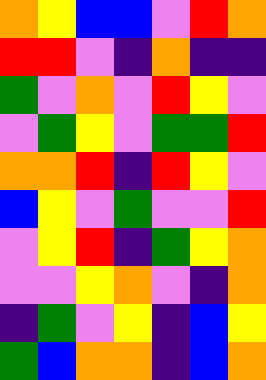[["orange", "yellow", "blue", "blue", "violet", "red", "orange"], ["red", "red", "violet", "indigo", "orange", "indigo", "indigo"], ["green", "violet", "orange", "violet", "red", "yellow", "violet"], ["violet", "green", "yellow", "violet", "green", "green", "red"], ["orange", "orange", "red", "indigo", "red", "yellow", "violet"], ["blue", "yellow", "violet", "green", "violet", "violet", "red"], ["violet", "yellow", "red", "indigo", "green", "yellow", "orange"], ["violet", "violet", "yellow", "orange", "violet", "indigo", "orange"], ["indigo", "green", "violet", "yellow", "indigo", "blue", "yellow"], ["green", "blue", "orange", "orange", "indigo", "blue", "orange"]]